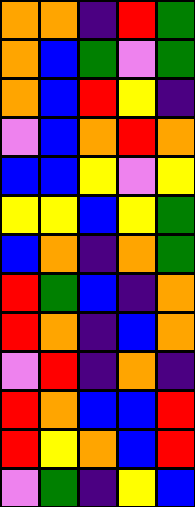[["orange", "orange", "indigo", "red", "green"], ["orange", "blue", "green", "violet", "green"], ["orange", "blue", "red", "yellow", "indigo"], ["violet", "blue", "orange", "red", "orange"], ["blue", "blue", "yellow", "violet", "yellow"], ["yellow", "yellow", "blue", "yellow", "green"], ["blue", "orange", "indigo", "orange", "green"], ["red", "green", "blue", "indigo", "orange"], ["red", "orange", "indigo", "blue", "orange"], ["violet", "red", "indigo", "orange", "indigo"], ["red", "orange", "blue", "blue", "red"], ["red", "yellow", "orange", "blue", "red"], ["violet", "green", "indigo", "yellow", "blue"]]